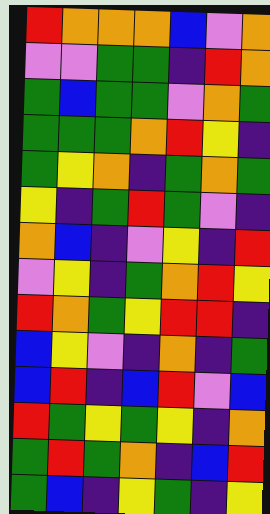[["red", "orange", "orange", "orange", "blue", "violet", "orange"], ["violet", "violet", "green", "green", "indigo", "red", "orange"], ["green", "blue", "green", "green", "violet", "orange", "green"], ["green", "green", "green", "orange", "red", "yellow", "indigo"], ["green", "yellow", "orange", "indigo", "green", "orange", "green"], ["yellow", "indigo", "green", "red", "green", "violet", "indigo"], ["orange", "blue", "indigo", "violet", "yellow", "indigo", "red"], ["violet", "yellow", "indigo", "green", "orange", "red", "yellow"], ["red", "orange", "green", "yellow", "red", "red", "indigo"], ["blue", "yellow", "violet", "indigo", "orange", "indigo", "green"], ["blue", "red", "indigo", "blue", "red", "violet", "blue"], ["red", "green", "yellow", "green", "yellow", "indigo", "orange"], ["green", "red", "green", "orange", "indigo", "blue", "red"], ["green", "blue", "indigo", "yellow", "green", "indigo", "yellow"]]